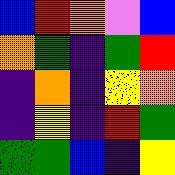[["blue", "red", "orange", "violet", "blue"], ["orange", "green", "indigo", "green", "red"], ["indigo", "orange", "indigo", "yellow", "orange"], ["indigo", "yellow", "indigo", "red", "green"], ["green", "green", "blue", "indigo", "yellow"]]